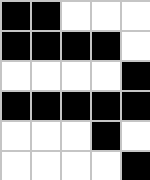[["black", "black", "white", "white", "white"], ["black", "black", "black", "black", "white"], ["white", "white", "white", "white", "black"], ["black", "black", "black", "black", "black"], ["white", "white", "white", "black", "white"], ["white", "white", "white", "white", "black"]]